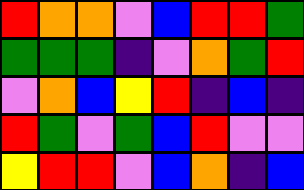[["red", "orange", "orange", "violet", "blue", "red", "red", "green"], ["green", "green", "green", "indigo", "violet", "orange", "green", "red"], ["violet", "orange", "blue", "yellow", "red", "indigo", "blue", "indigo"], ["red", "green", "violet", "green", "blue", "red", "violet", "violet"], ["yellow", "red", "red", "violet", "blue", "orange", "indigo", "blue"]]